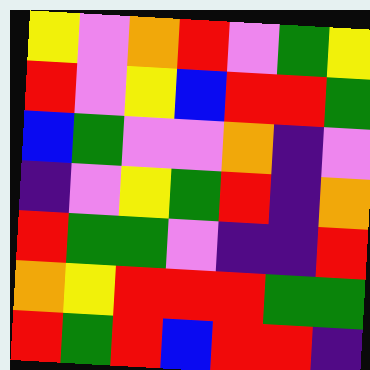[["yellow", "violet", "orange", "red", "violet", "green", "yellow"], ["red", "violet", "yellow", "blue", "red", "red", "green"], ["blue", "green", "violet", "violet", "orange", "indigo", "violet"], ["indigo", "violet", "yellow", "green", "red", "indigo", "orange"], ["red", "green", "green", "violet", "indigo", "indigo", "red"], ["orange", "yellow", "red", "red", "red", "green", "green"], ["red", "green", "red", "blue", "red", "red", "indigo"]]